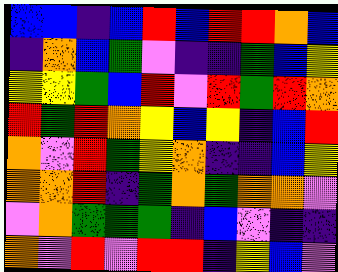[["blue", "blue", "indigo", "blue", "red", "blue", "red", "red", "orange", "blue"], ["indigo", "orange", "blue", "green", "violet", "indigo", "indigo", "green", "blue", "yellow"], ["yellow", "yellow", "green", "blue", "red", "violet", "red", "green", "red", "orange"], ["red", "green", "red", "orange", "yellow", "blue", "yellow", "indigo", "blue", "red"], ["orange", "violet", "red", "green", "yellow", "orange", "indigo", "indigo", "blue", "yellow"], ["orange", "orange", "red", "indigo", "green", "orange", "green", "orange", "orange", "violet"], ["violet", "orange", "green", "green", "green", "indigo", "blue", "violet", "indigo", "indigo"], ["orange", "violet", "red", "violet", "red", "red", "indigo", "yellow", "blue", "violet"]]